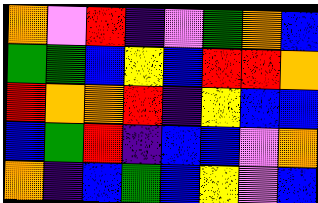[["orange", "violet", "red", "indigo", "violet", "green", "orange", "blue"], ["green", "green", "blue", "yellow", "blue", "red", "red", "orange"], ["red", "orange", "orange", "red", "indigo", "yellow", "blue", "blue"], ["blue", "green", "red", "indigo", "blue", "blue", "violet", "orange"], ["orange", "indigo", "blue", "green", "blue", "yellow", "violet", "blue"]]